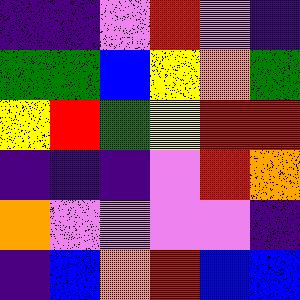[["indigo", "indigo", "violet", "red", "violet", "indigo"], ["green", "green", "blue", "yellow", "orange", "green"], ["yellow", "red", "green", "yellow", "red", "red"], ["indigo", "indigo", "indigo", "violet", "red", "orange"], ["orange", "violet", "violet", "violet", "violet", "indigo"], ["indigo", "blue", "orange", "red", "blue", "blue"]]